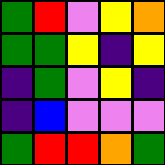[["green", "red", "violet", "yellow", "orange"], ["green", "green", "yellow", "indigo", "yellow"], ["indigo", "green", "violet", "yellow", "indigo"], ["indigo", "blue", "violet", "violet", "violet"], ["green", "red", "red", "orange", "green"]]